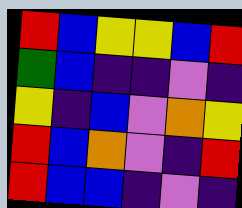[["red", "blue", "yellow", "yellow", "blue", "red"], ["green", "blue", "indigo", "indigo", "violet", "indigo"], ["yellow", "indigo", "blue", "violet", "orange", "yellow"], ["red", "blue", "orange", "violet", "indigo", "red"], ["red", "blue", "blue", "indigo", "violet", "indigo"]]